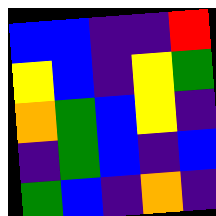[["blue", "blue", "indigo", "indigo", "red"], ["yellow", "blue", "indigo", "yellow", "green"], ["orange", "green", "blue", "yellow", "indigo"], ["indigo", "green", "blue", "indigo", "blue"], ["green", "blue", "indigo", "orange", "indigo"]]